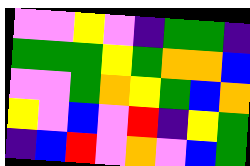[["violet", "violet", "yellow", "violet", "indigo", "green", "green", "indigo"], ["green", "green", "green", "yellow", "green", "orange", "orange", "blue"], ["violet", "violet", "green", "orange", "yellow", "green", "blue", "orange"], ["yellow", "violet", "blue", "violet", "red", "indigo", "yellow", "green"], ["indigo", "blue", "red", "violet", "orange", "violet", "blue", "green"]]